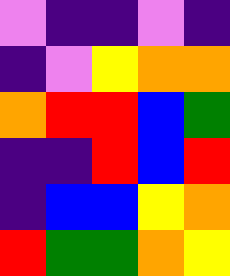[["violet", "indigo", "indigo", "violet", "indigo"], ["indigo", "violet", "yellow", "orange", "orange"], ["orange", "red", "red", "blue", "green"], ["indigo", "indigo", "red", "blue", "red"], ["indigo", "blue", "blue", "yellow", "orange"], ["red", "green", "green", "orange", "yellow"]]